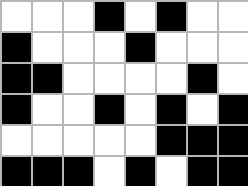[["white", "white", "white", "black", "white", "black", "white", "white"], ["black", "white", "white", "white", "black", "white", "white", "white"], ["black", "black", "white", "white", "white", "white", "black", "white"], ["black", "white", "white", "black", "white", "black", "white", "black"], ["white", "white", "white", "white", "white", "black", "black", "black"], ["black", "black", "black", "white", "black", "white", "black", "black"]]